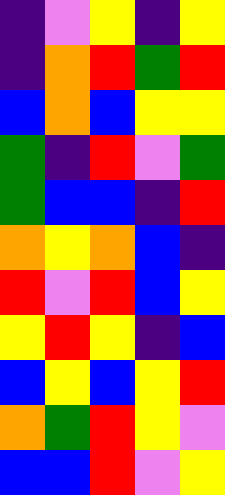[["indigo", "violet", "yellow", "indigo", "yellow"], ["indigo", "orange", "red", "green", "red"], ["blue", "orange", "blue", "yellow", "yellow"], ["green", "indigo", "red", "violet", "green"], ["green", "blue", "blue", "indigo", "red"], ["orange", "yellow", "orange", "blue", "indigo"], ["red", "violet", "red", "blue", "yellow"], ["yellow", "red", "yellow", "indigo", "blue"], ["blue", "yellow", "blue", "yellow", "red"], ["orange", "green", "red", "yellow", "violet"], ["blue", "blue", "red", "violet", "yellow"]]